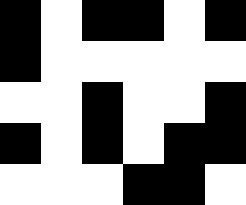[["black", "white", "black", "black", "white", "black"], ["black", "white", "white", "white", "white", "white"], ["white", "white", "black", "white", "white", "black"], ["black", "white", "black", "white", "black", "black"], ["white", "white", "white", "black", "black", "white"]]